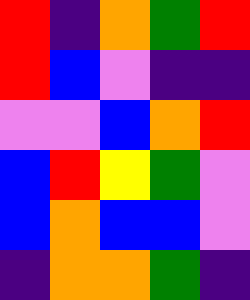[["red", "indigo", "orange", "green", "red"], ["red", "blue", "violet", "indigo", "indigo"], ["violet", "violet", "blue", "orange", "red"], ["blue", "red", "yellow", "green", "violet"], ["blue", "orange", "blue", "blue", "violet"], ["indigo", "orange", "orange", "green", "indigo"]]